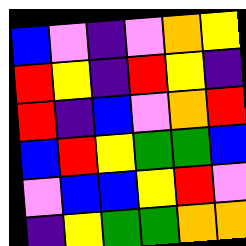[["blue", "violet", "indigo", "violet", "orange", "yellow"], ["red", "yellow", "indigo", "red", "yellow", "indigo"], ["red", "indigo", "blue", "violet", "orange", "red"], ["blue", "red", "yellow", "green", "green", "blue"], ["violet", "blue", "blue", "yellow", "red", "violet"], ["indigo", "yellow", "green", "green", "orange", "orange"]]